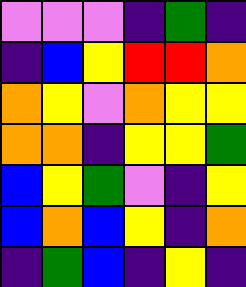[["violet", "violet", "violet", "indigo", "green", "indigo"], ["indigo", "blue", "yellow", "red", "red", "orange"], ["orange", "yellow", "violet", "orange", "yellow", "yellow"], ["orange", "orange", "indigo", "yellow", "yellow", "green"], ["blue", "yellow", "green", "violet", "indigo", "yellow"], ["blue", "orange", "blue", "yellow", "indigo", "orange"], ["indigo", "green", "blue", "indigo", "yellow", "indigo"]]